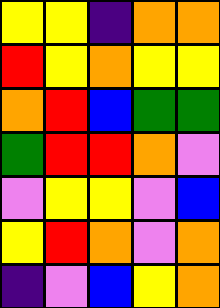[["yellow", "yellow", "indigo", "orange", "orange"], ["red", "yellow", "orange", "yellow", "yellow"], ["orange", "red", "blue", "green", "green"], ["green", "red", "red", "orange", "violet"], ["violet", "yellow", "yellow", "violet", "blue"], ["yellow", "red", "orange", "violet", "orange"], ["indigo", "violet", "blue", "yellow", "orange"]]